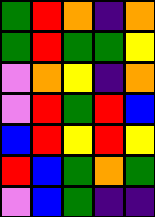[["green", "red", "orange", "indigo", "orange"], ["green", "red", "green", "green", "yellow"], ["violet", "orange", "yellow", "indigo", "orange"], ["violet", "red", "green", "red", "blue"], ["blue", "red", "yellow", "red", "yellow"], ["red", "blue", "green", "orange", "green"], ["violet", "blue", "green", "indigo", "indigo"]]